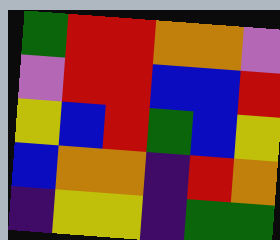[["green", "red", "red", "orange", "orange", "violet"], ["violet", "red", "red", "blue", "blue", "red"], ["yellow", "blue", "red", "green", "blue", "yellow"], ["blue", "orange", "orange", "indigo", "red", "orange"], ["indigo", "yellow", "yellow", "indigo", "green", "green"]]